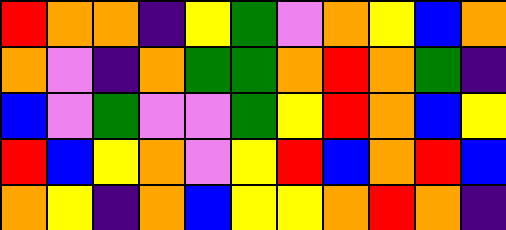[["red", "orange", "orange", "indigo", "yellow", "green", "violet", "orange", "yellow", "blue", "orange"], ["orange", "violet", "indigo", "orange", "green", "green", "orange", "red", "orange", "green", "indigo"], ["blue", "violet", "green", "violet", "violet", "green", "yellow", "red", "orange", "blue", "yellow"], ["red", "blue", "yellow", "orange", "violet", "yellow", "red", "blue", "orange", "red", "blue"], ["orange", "yellow", "indigo", "orange", "blue", "yellow", "yellow", "orange", "red", "orange", "indigo"]]